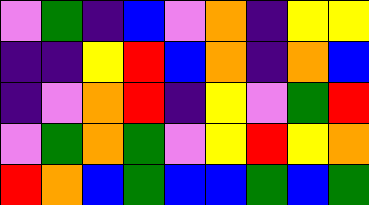[["violet", "green", "indigo", "blue", "violet", "orange", "indigo", "yellow", "yellow"], ["indigo", "indigo", "yellow", "red", "blue", "orange", "indigo", "orange", "blue"], ["indigo", "violet", "orange", "red", "indigo", "yellow", "violet", "green", "red"], ["violet", "green", "orange", "green", "violet", "yellow", "red", "yellow", "orange"], ["red", "orange", "blue", "green", "blue", "blue", "green", "blue", "green"]]